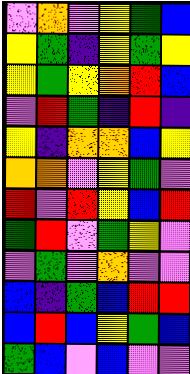[["violet", "orange", "violet", "yellow", "green", "blue"], ["yellow", "green", "indigo", "yellow", "green", "yellow"], ["yellow", "green", "yellow", "orange", "red", "blue"], ["violet", "red", "green", "indigo", "red", "indigo"], ["yellow", "indigo", "orange", "orange", "blue", "yellow"], ["orange", "orange", "violet", "yellow", "green", "violet"], ["red", "violet", "red", "yellow", "blue", "red"], ["green", "red", "violet", "green", "yellow", "violet"], ["violet", "green", "violet", "orange", "violet", "violet"], ["blue", "indigo", "green", "blue", "red", "red"], ["blue", "red", "blue", "yellow", "green", "blue"], ["green", "blue", "violet", "blue", "violet", "violet"]]